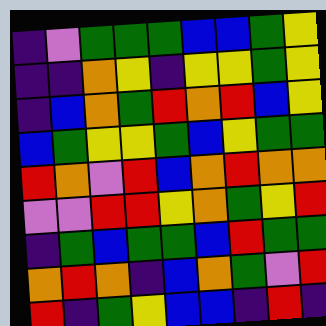[["indigo", "violet", "green", "green", "green", "blue", "blue", "green", "yellow"], ["indigo", "indigo", "orange", "yellow", "indigo", "yellow", "yellow", "green", "yellow"], ["indigo", "blue", "orange", "green", "red", "orange", "red", "blue", "yellow"], ["blue", "green", "yellow", "yellow", "green", "blue", "yellow", "green", "green"], ["red", "orange", "violet", "red", "blue", "orange", "red", "orange", "orange"], ["violet", "violet", "red", "red", "yellow", "orange", "green", "yellow", "red"], ["indigo", "green", "blue", "green", "green", "blue", "red", "green", "green"], ["orange", "red", "orange", "indigo", "blue", "orange", "green", "violet", "red"], ["red", "indigo", "green", "yellow", "blue", "blue", "indigo", "red", "indigo"]]